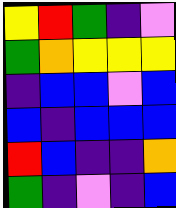[["yellow", "red", "green", "indigo", "violet"], ["green", "orange", "yellow", "yellow", "yellow"], ["indigo", "blue", "blue", "violet", "blue"], ["blue", "indigo", "blue", "blue", "blue"], ["red", "blue", "indigo", "indigo", "orange"], ["green", "indigo", "violet", "indigo", "blue"]]